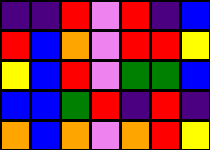[["indigo", "indigo", "red", "violet", "red", "indigo", "blue"], ["red", "blue", "orange", "violet", "red", "red", "yellow"], ["yellow", "blue", "red", "violet", "green", "green", "blue"], ["blue", "blue", "green", "red", "indigo", "red", "indigo"], ["orange", "blue", "orange", "violet", "orange", "red", "yellow"]]